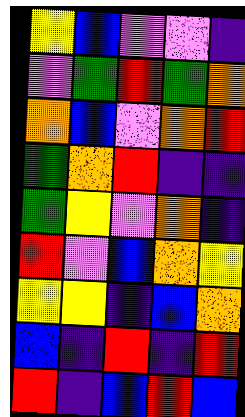[["yellow", "blue", "violet", "violet", "indigo"], ["violet", "green", "red", "green", "orange"], ["orange", "blue", "violet", "orange", "red"], ["green", "orange", "red", "indigo", "indigo"], ["green", "yellow", "violet", "orange", "indigo"], ["red", "violet", "blue", "orange", "yellow"], ["yellow", "yellow", "indigo", "blue", "orange"], ["blue", "indigo", "red", "indigo", "red"], ["red", "indigo", "blue", "red", "blue"]]